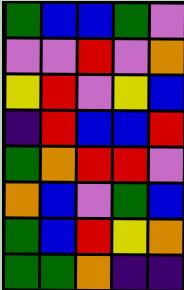[["green", "blue", "blue", "green", "violet"], ["violet", "violet", "red", "violet", "orange"], ["yellow", "red", "violet", "yellow", "blue"], ["indigo", "red", "blue", "blue", "red"], ["green", "orange", "red", "red", "violet"], ["orange", "blue", "violet", "green", "blue"], ["green", "blue", "red", "yellow", "orange"], ["green", "green", "orange", "indigo", "indigo"]]